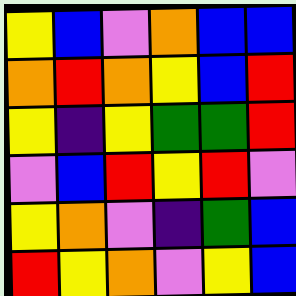[["yellow", "blue", "violet", "orange", "blue", "blue"], ["orange", "red", "orange", "yellow", "blue", "red"], ["yellow", "indigo", "yellow", "green", "green", "red"], ["violet", "blue", "red", "yellow", "red", "violet"], ["yellow", "orange", "violet", "indigo", "green", "blue"], ["red", "yellow", "orange", "violet", "yellow", "blue"]]